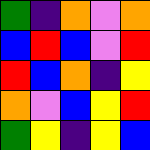[["green", "indigo", "orange", "violet", "orange"], ["blue", "red", "blue", "violet", "red"], ["red", "blue", "orange", "indigo", "yellow"], ["orange", "violet", "blue", "yellow", "red"], ["green", "yellow", "indigo", "yellow", "blue"]]